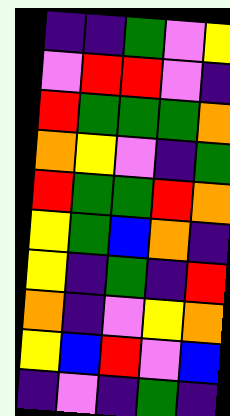[["indigo", "indigo", "green", "violet", "yellow"], ["violet", "red", "red", "violet", "indigo"], ["red", "green", "green", "green", "orange"], ["orange", "yellow", "violet", "indigo", "green"], ["red", "green", "green", "red", "orange"], ["yellow", "green", "blue", "orange", "indigo"], ["yellow", "indigo", "green", "indigo", "red"], ["orange", "indigo", "violet", "yellow", "orange"], ["yellow", "blue", "red", "violet", "blue"], ["indigo", "violet", "indigo", "green", "indigo"]]